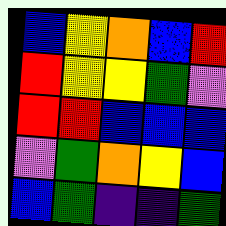[["blue", "yellow", "orange", "blue", "red"], ["red", "yellow", "yellow", "green", "violet"], ["red", "red", "blue", "blue", "blue"], ["violet", "green", "orange", "yellow", "blue"], ["blue", "green", "indigo", "indigo", "green"]]